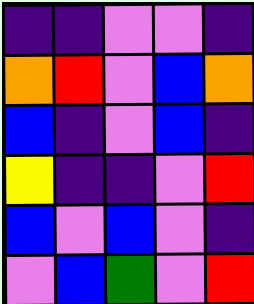[["indigo", "indigo", "violet", "violet", "indigo"], ["orange", "red", "violet", "blue", "orange"], ["blue", "indigo", "violet", "blue", "indigo"], ["yellow", "indigo", "indigo", "violet", "red"], ["blue", "violet", "blue", "violet", "indigo"], ["violet", "blue", "green", "violet", "red"]]